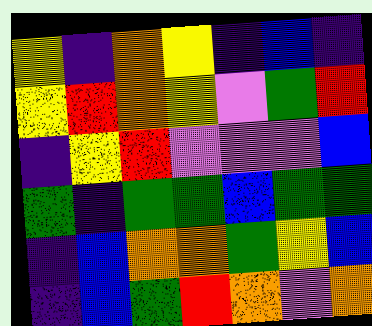[["yellow", "indigo", "orange", "yellow", "indigo", "blue", "indigo"], ["yellow", "red", "orange", "yellow", "violet", "green", "red"], ["indigo", "yellow", "red", "violet", "violet", "violet", "blue"], ["green", "indigo", "green", "green", "blue", "green", "green"], ["indigo", "blue", "orange", "orange", "green", "yellow", "blue"], ["indigo", "blue", "green", "red", "orange", "violet", "orange"]]